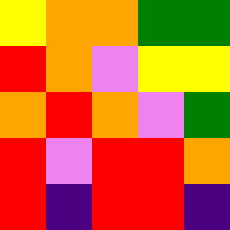[["yellow", "orange", "orange", "green", "green"], ["red", "orange", "violet", "yellow", "yellow"], ["orange", "red", "orange", "violet", "green"], ["red", "violet", "red", "red", "orange"], ["red", "indigo", "red", "red", "indigo"]]